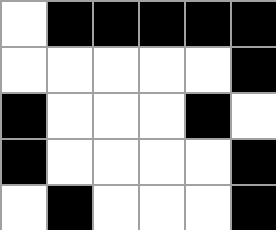[["white", "black", "black", "black", "black", "black"], ["white", "white", "white", "white", "white", "black"], ["black", "white", "white", "white", "black", "white"], ["black", "white", "white", "white", "white", "black"], ["white", "black", "white", "white", "white", "black"]]